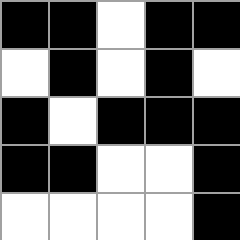[["black", "black", "white", "black", "black"], ["white", "black", "white", "black", "white"], ["black", "white", "black", "black", "black"], ["black", "black", "white", "white", "black"], ["white", "white", "white", "white", "black"]]